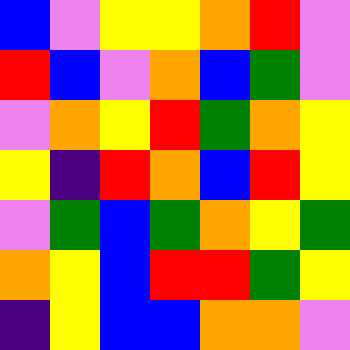[["blue", "violet", "yellow", "yellow", "orange", "red", "violet"], ["red", "blue", "violet", "orange", "blue", "green", "violet"], ["violet", "orange", "yellow", "red", "green", "orange", "yellow"], ["yellow", "indigo", "red", "orange", "blue", "red", "yellow"], ["violet", "green", "blue", "green", "orange", "yellow", "green"], ["orange", "yellow", "blue", "red", "red", "green", "yellow"], ["indigo", "yellow", "blue", "blue", "orange", "orange", "violet"]]